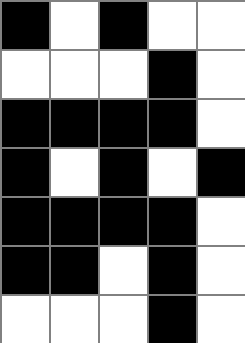[["black", "white", "black", "white", "white"], ["white", "white", "white", "black", "white"], ["black", "black", "black", "black", "white"], ["black", "white", "black", "white", "black"], ["black", "black", "black", "black", "white"], ["black", "black", "white", "black", "white"], ["white", "white", "white", "black", "white"]]